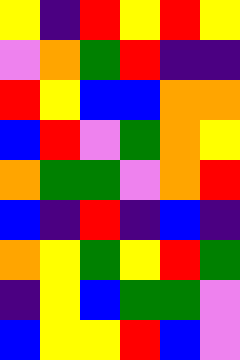[["yellow", "indigo", "red", "yellow", "red", "yellow"], ["violet", "orange", "green", "red", "indigo", "indigo"], ["red", "yellow", "blue", "blue", "orange", "orange"], ["blue", "red", "violet", "green", "orange", "yellow"], ["orange", "green", "green", "violet", "orange", "red"], ["blue", "indigo", "red", "indigo", "blue", "indigo"], ["orange", "yellow", "green", "yellow", "red", "green"], ["indigo", "yellow", "blue", "green", "green", "violet"], ["blue", "yellow", "yellow", "red", "blue", "violet"]]